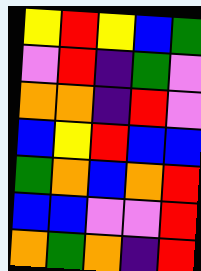[["yellow", "red", "yellow", "blue", "green"], ["violet", "red", "indigo", "green", "violet"], ["orange", "orange", "indigo", "red", "violet"], ["blue", "yellow", "red", "blue", "blue"], ["green", "orange", "blue", "orange", "red"], ["blue", "blue", "violet", "violet", "red"], ["orange", "green", "orange", "indigo", "red"]]